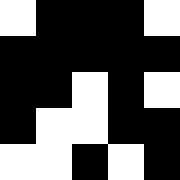[["white", "black", "black", "black", "white"], ["black", "black", "black", "black", "black"], ["black", "black", "white", "black", "white"], ["black", "white", "white", "black", "black"], ["white", "white", "black", "white", "black"]]